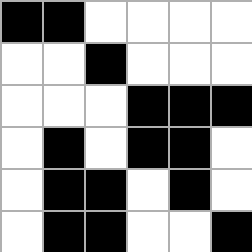[["black", "black", "white", "white", "white", "white"], ["white", "white", "black", "white", "white", "white"], ["white", "white", "white", "black", "black", "black"], ["white", "black", "white", "black", "black", "white"], ["white", "black", "black", "white", "black", "white"], ["white", "black", "black", "white", "white", "black"]]